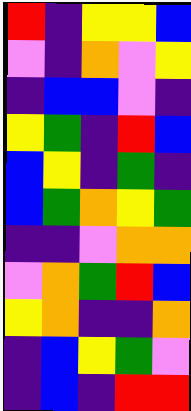[["red", "indigo", "yellow", "yellow", "blue"], ["violet", "indigo", "orange", "violet", "yellow"], ["indigo", "blue", "blue", "violet", "indigo"], ["yellow", "green", "indigo", "red", "blue"], ["blue", "yellow", "indigo", "green", "indigo"], ["blue", "green", "orange", "yellow", "green"], ["indigo", "indigo", "violet", "orange", "orange"], ["violet", "orange", "green", "red", "blue"], ["yellow", "orange", "indigo", "indigo", "orange"], ["indigo", "blue", "yellow", "green", "violet"], ["indigo", "blue", "indigo", "red", "red"]]